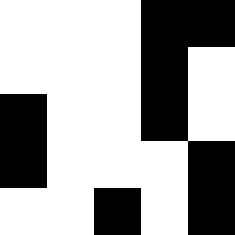[["white", "white", "white", "black", "black"], ["white", "white", "white", "black", "white"], ["black", "white", "white", "black", "white"], ["black", "white", "white", "white", "black"], ["white", "white", "black", "white", "black"]]